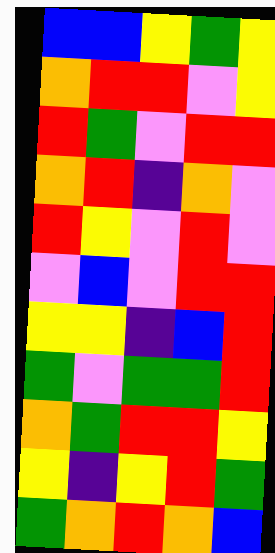[["blue", "blue", "yellow", "green", "yellow"], ["orange", "red", "red", "violet", "yellow"], ["red", "green", "violet", "red", "red"], ["orange", "red", "indigo", "orange", "violet"], ["red", "yellow", "violet", "red", "violet"], ["violet", "blue", "violet", "red", "red"], ["yellow", "yellow", "indigo", "blue", "red"], ["green", "violet", "green", "green", "red"], ["orange", "green", "red", "red", "yellow"], ["yellow", "indigo", "yellow", "red", "green"], ["green", "orange", "red", "orange", "blue"]]